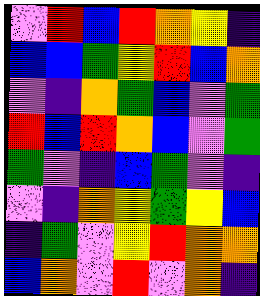[["violet", "red", "blue", "red", "orange", "yellow", "indigo"], ["blue", "blue", "green", "yellow", "red", "blue", "orange"], ["violet", "indigo", "orange", "green", "blue", "violet", "green"], ["red", "blue", "red", "orange", "blue", "violet", "green"], ["green", "violet", "indigo", "blue", "green", "violet", "indigo"], ["violet", "indigo", "orange", "yellow", "green", "yellow", "blue"], ["indigo", "green", "violet", "yellow", "red", "orange", "orange"], ["blue", "orange", "violet", "red", "violet", "orange", "indigo"]]